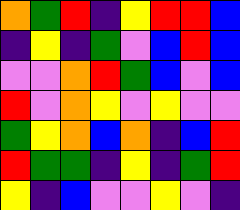[["orange", "green", "red", "indigo", "yellow", "red", "red", "blue"], ["indigo", "yellow", "indigo", "green", "violet", "blue", "red", "blue"], ["violet", "violet", "orange", "red", "green", "blue", "violet", "blue"], ["red", "violet", "orange", "yellow", "violet", "yellow", "violet", "violet"], ["green", "yellow", "orange", "blue", "orange", "indigo", "blue", "red"], ["red", "green", "green", "indigo", "yellow", "indigo", "green", "red"], ["yellow", "indigo", "blue", "violet", "violet", "yellow", "violet", "indigo"]]